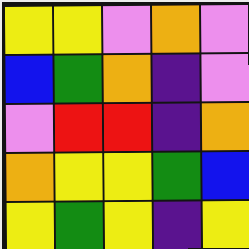[["yellow", "yellow", "violet", "orange", "violet"], ["blue", "green", "orange", "indigo", "violet"], ["violet", "red", "red", "indigo", "orange"], ["orange", "yellow", "yellow", "green", "blue"], ["yellow", "green", "yellow", "indigo", "yellow"]]